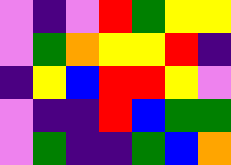[["violet", "indigo", "violet", "red", "green", "yellow", "yellow"], ["violet", "green", "orange", "yellow", "yellow", "red", "indigo"], ["indigo", "yellow", "blue", "red", "red", "yellow", "violet"], ["violet", "indigo", "indigo", "red", "blue", "green", "green"], ["violet", "green", "indigo", "indigo", "green", "blue", "orange"]]